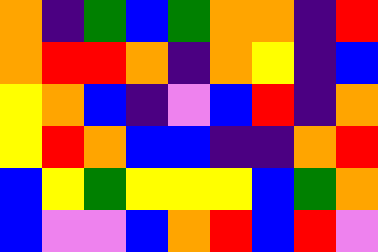[["orange", "indigo", "green", "blue", "green", "orange", "orange", "indigo", "red"], ["orange", "red", "red", "orange", "indigo", "orange", "yellow", "indigo", "blue"], ["yellow", "orange", "blue", "indigo", "violet", "blue", "red", "indigo", "orange"], ["yellow", "red", "orange", "blue", "blue", "indigo", "indigo", "orange", "red"], ["blue", "yellow", "green", "yellow", "yellow", "yellow", "blue", "green", "orange"], ["blue", "violet", "violet", "blue", "orange", "red", "blue", "red", "violet"]]